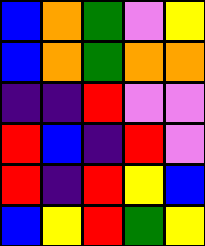[["blue", "orange", "green", "violet", "yellow"], ["blue", "orange", "green", "orange", "orange"], ["indigo", "indigo", "red", "violet", "violet"], ["red", "blue", "indigo", "red", "violet"], ["red", "indigo", "red", "yellow", "blue"], ["blue", "yellow", "red", "green", "yellow"]]